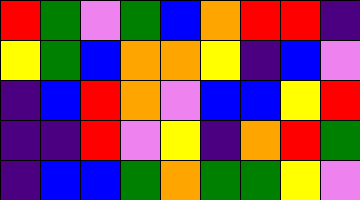[["red", "green", "violet", "green", "blue", "orange", "red", "red", "indigo"], ["yellow", "green", "blue", "orange", "orange", "yellow", "indigo", "blue", "violet"], ["indigo", "blue", "red", "orange", "violet", "blue", "blue", "yellow", "red"], ["indigo", "indigo", "red", "violet", "yellow", "indigo", "orange", "red", "green"], ["indigo", "blue", "blue", "green", "orange", "green", "green", "yellow", "violet"]]